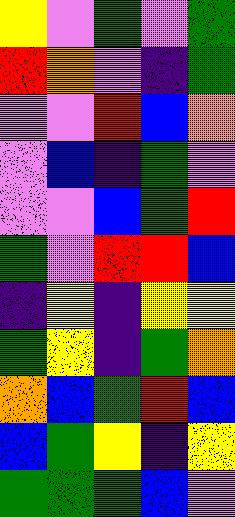[["yellow", "violet", "green", "violet", "green"], ["red", "orange", "violet", "indigo", "green"], ["violet", "violet", "red", "blue", "orange"], ["violet", "blue", "indigo", "green", "violet"], ["violet", "violet", "blue", "green", "red"], ["green", "violet", "red", "red", "blue"], ["indigo", "yellow", "indigo", "yellow", "yellow"], ["green", "yellow", "indigo", "green", "orange"], ["orange", "blue", "green", "red", "blue"], ["blue", "green", "yellow", "indigo", "yellow"], ["green", "green", "green", "blue", "violet"]]